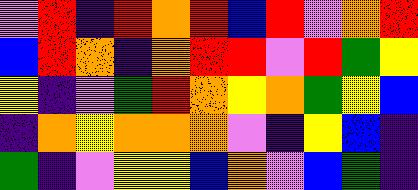[["violet", "red", "indigo", "red", "orange", "red", "blue", "red", "violet", "orange", "red"], ["blue", "red", "orange", "indigo", "orange", "red", "red", "violet", "red", "green", "yellow"], ["yellow", "indigo", "violet", "green", "red", "orange", "yellow", "orange", "green", "yellow", "blue"], ["indigo", "orange", "yellow", "orange", "orange", "orange", "violet", "indigo", "yellow", "blue", "indigo"], ["green", "indigo", "violet", "yellow", "yellow", "blue", "orange", "violet", "blue", "green", "indigo"]]